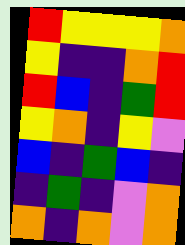[["red", "yellow", "yellow", "yellow", "orange"], ["yellow", "indigo", "indigo", "orange", "red"], ["red", "blue", "indigo", "green", "red"], ["yellow", "orange", "indigo", "yellow", "violet"], ["blue", "indigo", "green", "blue", "indigo"], ["indigo", "green", "indigo", "violet", "orange"], ["orange", "indigo", "orange", "violet", "orange"]]